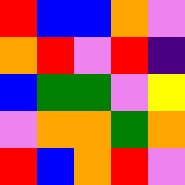[["red", "blue", "blue", "orange", "violet"], ["orange", "red", "violet", "red", "indigo"], ["blue", "green", "green", "violet", "yellow"], ["violet", "orange", "orange", "green", "orange"], ["red", "blue", "orange", "red", "violet"]]